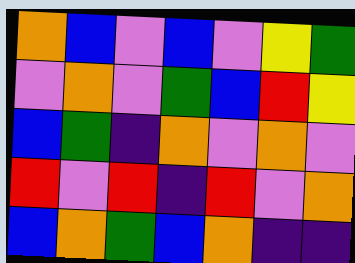[["orange", "blue", "violet", "blue", "violet", "yellow", "green"], ["violet", "orange", "violet", "green", "blue", "red", "yellow"], ["blue", "green", "indigo", "orange", "violet", "orange", "violet"], ["red", "violet", "red", "indigo", "red", "violet", "orange"], ["blue", "orange", "green", "blue", "orange", "indigo", "indigo"]]